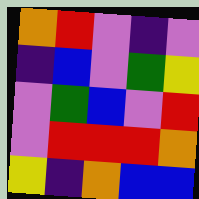[["orange", "red", "violet", "indigo", "violet"], ["indigo", "blue", "violet", "green", "yellow"], ["violet", "green", "blue", "violet", "red"], ["violet", "red", "red", "red", "orange"], ["yellow", "indigo", "orange", "blue", "blue"]]